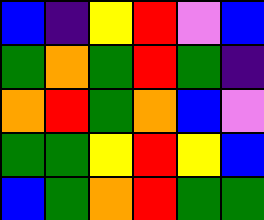[["blue", "indigo", "yellow", "red", "violet", "blue"], ["green", "orange", "green", "red", "green", "indigo"], ["orange", "red", "green", "orange", "blue", "violet"], ["green", "green", "yellow", "red", "yellow", "blue"], ["blue", "green", "orange", "red", "green", "green"]]